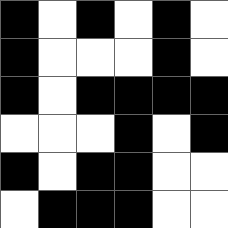[["black", "white", "black", "white", "black", "white"], ["black", "white", "white", "white", "black", "white"], ["black", "white", "black", "black", "black", "black"], ["white", "white", "white", "black", "white", "black"], ["black", "white", "black", "black", "white", "white"], ["white", "black", "black", "black", "white", "white"]]